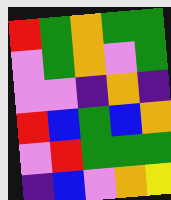[["red", "green", "orange", "green", "green"], ["violet", "green", "orange", "violet", "green"], ["violet", "violet", "indigo", "orange", "indigo"], ["red", "blue", "green", "blue", "orange"], ["violet", "red", "green", "green", "green"], ["indigo", "blue", "violet", "orange", "yellow"]]